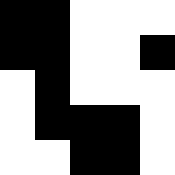[["black", "black", "white", "white", "white"], ["black", "black", "white", "white", "black"], ["white", "black", "white", "white", "white"], ["white", "black", "black", "black", "white"], ["white", "white", "black", "black", "white"]]